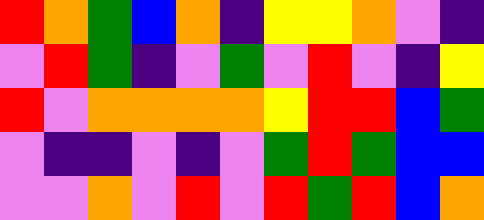[["red", "orange", "green", "blue", "orange", "indigo", "yellow", "yellow", "orange", "violet", "indigo"], ["violet", "red", "green", "indigo", "violet", "green", "violet", "red", "violet", "indigo", "yellow"], ["red", "violet", "orange", "orange", "orange", "orange", "yellow", "red", "red", "blue", "green"], ["violet", "indigo", "indigo", "violet", "indigo", "violet", "green", "red", "green", "blue", "blue"], ["violet", "violet", "orange", "violet", "red", "violet", "red", "green", "red", "blue", "orange"]]